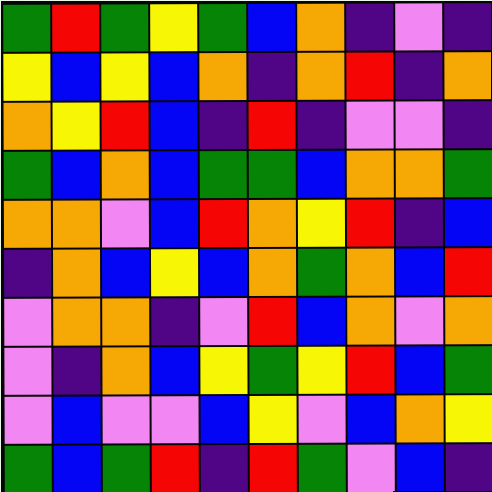[["green", "red", "green", "yellow", "green", "blue", "orange", "indigo", "violet", "indigo"], ["yellow", "blue", "yellow", "blue", "orange", "indigo", "orange", "red", "indigo", "orange"], ["orange", "yellow", "red", "blue", "indigo", "red", "indigo", "violet", "violet", "indigo"], ["green", "blue", "orange", "blue", "green", "green", "blue", "orange", "orange", "green"], ["orange", "orange", "violet", "blue", "red", "orange", "yellow", "red", "indigo", "blue"], ["indigo", "orange", "blue", "yellow", "blue", "orange", "green", "orange", "blue", "red"], ["violet", "orange", "orange", "indigo", "violet", "red", "blue", "orange", "violet", "orange"], ["violet", "indigo", "orange", "blue", "yellow", "green", "yellow", "red", "blue", "green"], ["violet", "blue", "violet", "violet", "blue", "yellow", "violet", "blue", "orange", "yellow"], ["green", "blue", "green", "red", "indigo", "red", "green", "violet", "blue", "indigo"]]